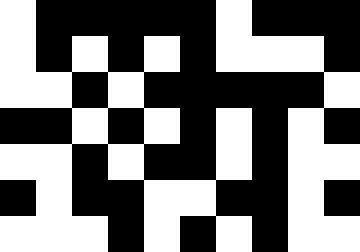[["white", "black", "black", "black", "black", "black", "white", "black", "black", "black"], ["white", "black", "white", "black", "white", "black", "white", "white", "white", "black"], ["white", "white", "black", "white", "black", "black", "black", "black", "black", "white"], ["black", "black", "white", "black", "white", "black", "white", "black", "white", "black"], ["white", "white", "black", "white", "black", "black", "white", "black", "white", "white"], ["black", "white", "black", "black", "white", "white", "black", "black", "white", "black"], ["white", "white", "white", "black", "white", "black", "white", "black", "white", "white"]]